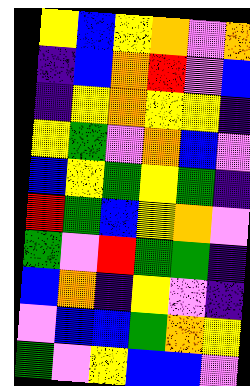[["yellow", "blue", "yellow", "orange", "violet", "orange"], ["indigo", "blue", "orange", "red", "violet", "blue"], ["indigo", "yellow", "orange", "yellow", "yellow", "indigo"], ["yellow", "green", "violet", "orange", "blue", "violet"], ["blue", "yellow", "green", "yellow", "green", "indigo"], ["red", "green", "blue", "yellow", "orange", "violet"], ["green", "violet", "red", "green", "green", "indigo"], ["blue", "orange", "indigo", "yellow", "violet", "indigo"], ["violet", "blue", "blue", "green", "orange", "yellow"], ["green", "violet", "yellow", "blue", "blue", "violet"]]